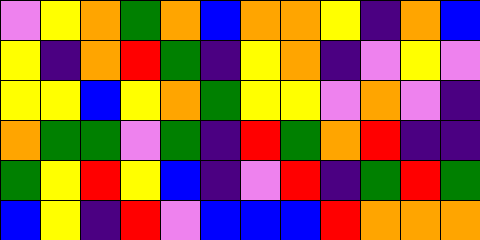[["violet", "yellow", "orange", "green", "orange", "blue", "orange", "orange", "yellow", "indigo", "orange", "blue"], ["yellow", "indigo", "orange", "red", "green", "indigo", "yellow", "orange", "indigo", "violet", "yellow", "violet"], ["yellow", "yellow", "blue", "yellow", "orange", "green", "yellow", "yellow", "violet", "orange", "violet", "indigo"], ["orange", "green", "green", "violet", "green", "indigo", "red", "green", "orange", "red", "indigo", "indigo"], ["green", "yellow", "red", "yellow", "blue", "indigo", "violet", "red", "indigo", "green", "red", "green"], ["blue", "yellow", "indigo", "red", "violet", "blue", "blue", "blue", "red", "orange", "orange", "orange"]]